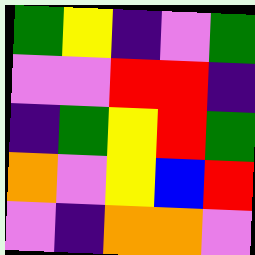[["green", "yellow", "indigo", "violet", "green"], ["violet", "violet", "red", "red", "indigo"], ["indigo", "green", "yellow", "red", "green"], ["orange", "violet", "yellow", "blue", "red"], ["violet", "indigo", "orange", "orange", "violet"]]